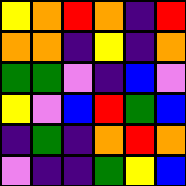[["yellow", "orange", "red", "orange", "indigo", "red"], ["orange", "orange", "indigo", "yellow", "indigo", "orange"], ["green", "green", "violet", "indigo", "blue", "violet"], ["yellow", "violet", "blue", "red", "green", "blue"], ["indigo", "green", "indigo", "orange", "red", "orange"], ["violet", "indigo", "indigo", "green", "yellow", "blue"]]